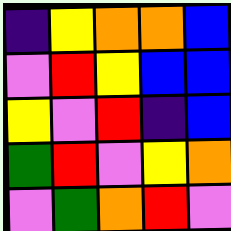[["indigo", "yellow", "orange", "orange", "blue"], ["violet", "red", "yellow", "blue", "blue"], ["yellow", "violet", "red", "indigo", "blue"], ["green", "red", "violet", "yellow", "orange"], ["violet", "green", "orange", "red", "violet"]]